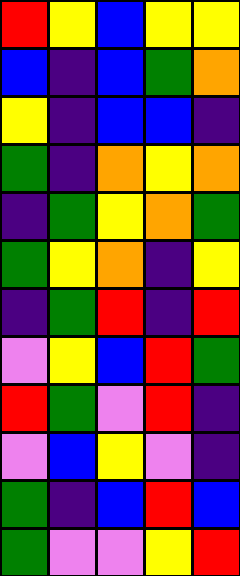[["red", "yellow", "blue", "yellow", "yellow"], ["blue", "indigo", "blue", "green", "orange"], ["yellow", "indigo", "blue", "blue", "indigo"], ["green", "indigo", "orange", "yellow", "orange"], ["indigo", "green", "yellow", "orange", "green"], ["green", "yellow", "orange", "indigo", "yellow"], ["indigo", "green", "red", "indigo", "red"], ["violet", "yellow", "blue", "red", "green"], ["red", "green", "violet", "red", "indigo"], ["violet", "blue", "yellow", "violet", "indigo"], ["green", "indigo", "blue", "red", "blue"], ["green", "violet", "violet", "yellow", "red"]]